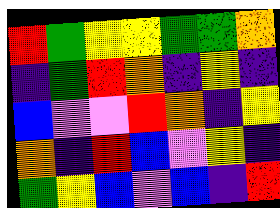[["red", "green", "yellow", "yellow", "green", "green", "orange"], ["indigo", "green", "red", "orange", "indigo", "yellow", "indigo"], ["blue", "violet", "violet", "red", "orange", "indigo", "yellow"], ["orange", "indigo", "red", "blue", "violet", "yellow", "indigo"], ["green", "yellow", "blue", "violet", "blue", "indigo", "red"]]